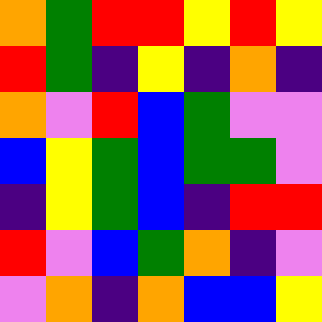[["orange", "green", "red", "red", "yellow", "red", "yellow"], ["red", "green", "indigo", "yellow", "indigo", "orange", "indigo"], ["orange", "violet", "red", "blue", "green", "violet", "violet"], ["blue", "yellow", "green", "blue", "green", "green", "violet"], ["indigo", "yellow", "green", "blue", "indigo", "red", "red"], ["red", "violet", "blue", "green", "orange", "indigo", "violet"], ["violet", "orange", "indigo", "orange", "blue", "blue", "yellow"]]